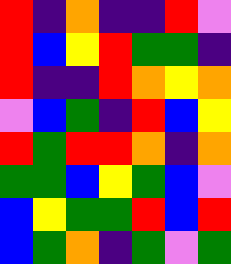[["red", "indigo", "orange", "indigo", "indigo", "red", "violet"], ["red", "blue", "yellow", "red", "green", "green", "indigo"], ["red", "indigo", "indigo", "red", "orange", "yellow", "orange"], ["violet", "blue", "green", "indigo", "red", "blue", "yellow"], ["red", "green", "red", "red", "orange", "indigo", "orange"], ["green", "green", "blue", "yellow", "green", "blue", "violet"], ["blue", "yellow", "green", "green", "red", "blue", "red"], ["blue", "green", "orange", "indigo", "green", "violet", "green"]]